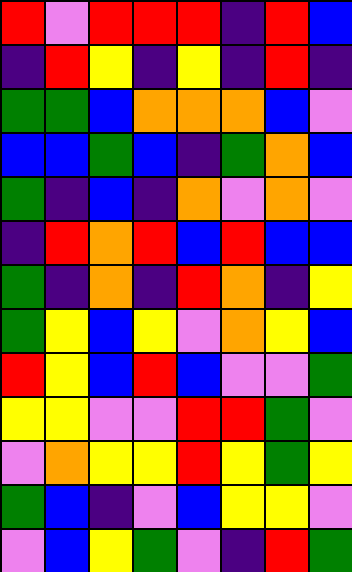[["red", "violet", "red", "red", "red", "indigo", "red", "blue"], ["indigo", "red", "yellow", "indigo", "yellow", "indigo", "red", "indigo"], ["green", "green", "blue", "orange", "orange", "orange", "blue", "violet"], ["blue", "blue", "green", "blue", "indigo", "green", "orange", "blue"], ["green", "indigo", "blue", "indigo", "orange", "violet", "orange", "violet"], ["indigo", "red", "orange", "red", "blue", "red", "blue", "blue"], ["green", "indigo", "orange", "indigo", "red", "orange", "indigo", "yellow"], ["green", "yellow", "blue", "yellow", "violet", "orange", "yellow", "blue"], ["red", "yellow", "blue", "red", "blue", "violet", "violet", "green"], ["yellow", "yellow", "violet", "violet", "red", "red", "green", "violet"], ["violet", "orange", "yellow", "yellow", "red", "yellow", "green", "yellow"], ["green", "blue", "indigo", "violet", "blue", "yellow", "yellow", "violet"], ["violet", "blue", "yellow", "green", "violet", "indigo", "red", "green"]]